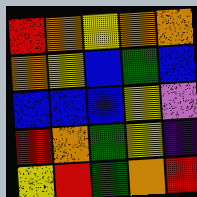[["red", "orange", "yellow", "orange", "orange"], ["orange", "yellow", "blue", "green", "blue"], ["blue", "blue", "blue", "yellow", "violet"], ["red", "orange", "green", "yellow", "indigo"], ["yellow", "red", "green", "orange", "red"]]